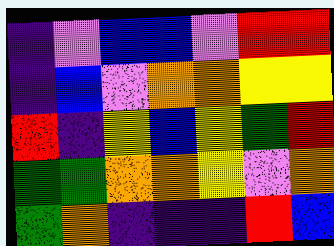[["indigo", "violet", "blue", "blue", "violet", "red", "red"], ["indigo", "blue", "violet", "orange", "orange", "yellow", "yellow"], ["red", "indigo", "yellow", "blue", "yellow", "green", "red"], ["green", "green", "orange", "orange", "yellow", "violet", "orange"], ["green", "orange", "indigo", "indigo", "indigo", "red", "blue"]]